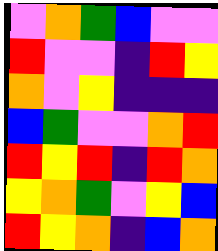[["violet", "orange", "green", "blue", "violet", "violet"], ["red", "violet", "violet", "indigo", "red", "yellow"], ["orange", "violet", "yellow", "indigo", "indigo", "indigo"], ["blue", "green", "violet", "violet", "orange", "red"], ["red", "yellow", "red", "indigo", "red", "orange"], ["yellow", "orange", "green", "violet", "yellow", "blue"], ["red", "yellow", "orange", "indigo", "blue", "orange"]]